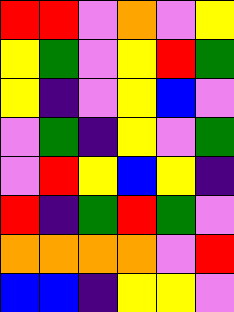[["red", "red", "violet", "orange", "violet", "yellow"], ["yellow", "green", "violet", "yellow", "red", "green"], ["yellow", "indigo", "violet", "yellow", "blue", "violet"], ["violet", "green", "indigo", "yellow", "violet", "green"], ["violet", "red", "yellow", "blue", "yellow", "indigo"], ["red", "indigo", "green", "red", "green", "violet"], ["orange", "orange", "orange", "orange", "violet", "red"], ["blue", "blue", "indigo", "yellow", "yellow", "violet"]]